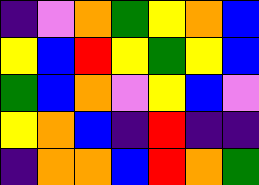[["indigo", "violet", "orange", "green", "yellow", "orange", "blue"], ["yellow", "blue", "red", "yellow", "green", "yellow", "blue"], ["green", "blue", "orange", "violet", "yellow", "blue", "violet"], ["yellow", "orange", "blue", "indigo", "red", "indigo", "indigo"], ["indigo", "orange", "orange", "blue", "red", "orange", "green"]]